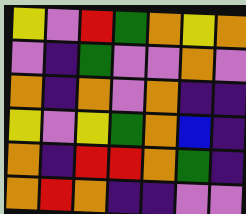[["yellow", "violet", "red", "green", "orange", "yellow", "orange"], ["violet", "indigo", "green", "violet", "violet", "orange", "violet"], ["orange", "indigo", "orange", "violet", "orange", "indigo", "indigo"], ["yellow", "violet", "yellow", "green", "orange", "blue", "indigo"], ["orange", "indigo", "red", "red", "orange", "green", "indigo"], ["orange", "red", "orange", "indigo", "indigo", "violet", "violet"]]